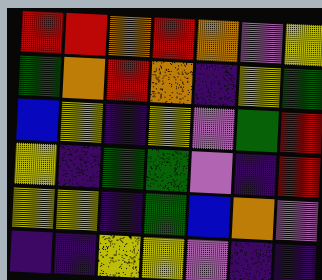[["red", "red", "orange", "red", "orange", "violet", "yellow"], ["green", "orange", "red", "orange", "indigo", "yellow", "green"], ["blue", "yellow", "indigo", "yellow", "violet", "green", "red"], ["yellow", "indigo", "green", "green", "violet", "indigo", "red"], ["yellow", "yellow", "indigo", "green", "blue", "orange", "violet"], ["indigo", "indigo", "yellow", "yellow", "violet", "indigo", "indigo"]]